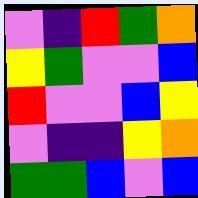[["violet", "indigo", "red", "green", "orange"], ["yellow", "green", "violet", "violet", "blue"], ["red", "violet", "violet", "blue", "yellow"], ["violet", "indigo", "indigo", "yellow", "orange"], ["green", "green", "blue", "violet", "blue"]]